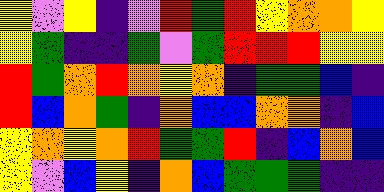[["yellow", "violet", "yellow", "indigo", "violet", "red", "green", "red", "yellow", "orange", "orange", "yellow"], ["yellow", "green", "indigo", "indigo", "green", "violet", "green", "red", "red", "red", "yellow", "yellow"], ["red", "green", "orange", "red", "orange", "yellow", "orange", "indigo", "green", "green", "blue", "indigo"], ["red", "blue", "orange", "green", "indigo", "orange", "blue", "blue", "orange", "orange", "indigo", "blue"], ["yellow", "orange", "yellow", "orange", "red", "green", "green", "red", "indigo", "blue", "orange", "blue"], ["yellow", "violet", "blue", "yellow", "indigo", "orange", "blue", "green", "green", "green", "indigo", "indigo"]]